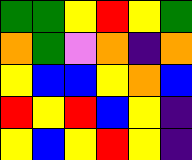[["green", "green", "yellow", "red", "yellow", "green"], ["orange", "green", "violet", "orange", "indigo", "orange"], ["yellow", "blue", "blue", "yellow", "orange", "blue"], ["red", "yellow", "red", "blue", "yellow", "indigo"], ["yellow", "blue", "yellow", "red", "yellow", "indigo"]]